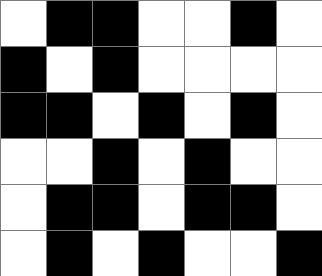[["white", "black", "black", "white", "white", "black", "white"], ["black", "white", "black", "white", "white", "white", "white"], ["black", "black", "white", "black", "white", "black", "white"], ["white", "white", "black", "white", "black", "white", "white"], ["white", "black", "black", "white", "black", "black", "white"], ["white", "black", "white", "black", "white", "white", "black"]]